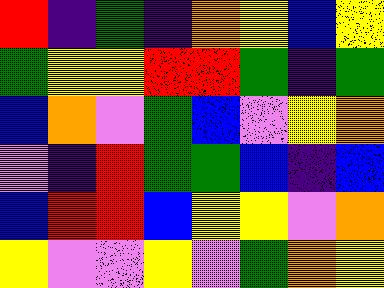[["red", "indigo", "green", "indigo", "orange", "yellow", "blue", "yellow"], ["green", "yellow", "yellow", "red", "red", "green", "indigo", "green"], ["blue", "orange", "violet", "green", "blue", "violet", "yellow", "orange"], ["violet", "indigo", "red", "green", "green", "blue", "indigo", "blue"], ["blue", "red", "red", "blue", "yellow", "yellow", "violet", "orange"], ["yellow", "violet", "violet", "yellow", "violet", "green", "orange", "yellow"]]